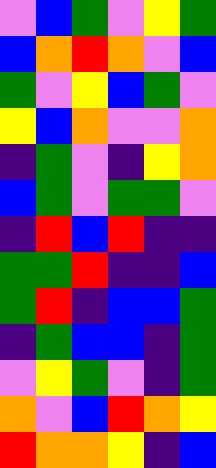[["violet", "blue", "green", "violet", "yellow", "green"], ["blue", "orange", "red", "orange", "violet", "blue"], ["green", "violet", "yellow", "blue", "green", "violet"], ["yellow", "blue", "orange", "violet", "violet", "orange"], ["indigo", "green", "violet", "indigo", "yellow", "orange"], ["blue", "green", "violet", "green", "green", "violet"], ["indigo", "red", "blue", "red", "indigo", "indigo"], ["green", "green", "red", "indigo", "indigo", "blue"], ["green", "red", "indigo", "blue", "blue", "green"], ["indigo", "green", "blue", "blue", "indigo", "green"], ["violet", "yellow", "green", "violet", "indigo", "green"], ["orange", "violet", "blue", "red", "orange", "yellow"], ["red", "orange", "orange", "yellow", "indigo", "blue"]]